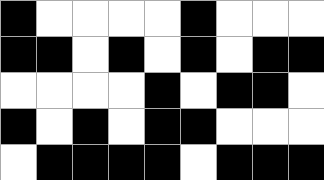[["black", "white", "white", "white", "white", "black", "white", "white", "white"], ["black", "black", "white", "black", "white", "black", "white", "black", "black"], ["white", "white", "white", "white", "black", "white", "black", "black", "white"], ["black", "white", "black", "white", "black", "black", "white", "white", "white"], ["white", "black", "black", "black", "black", "white", "black", "black", "black"]]